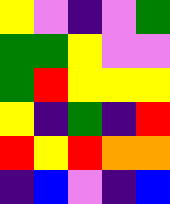[["yellow", "violet", "indigo", "violet", "green"], ["green", "green", "yellow", "violet", "violet"], ["green", "red", "yellow", "yellow", "yellow"], ["yellow", "indigo", "green", "indigo", "red"], ["red", "yellow", "red", "orange", "orange"], ["indigo", "blue", "violet", "indigo", "blue"]]